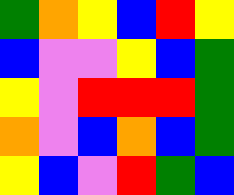[["green", "orange", "yellow", "blue", "red", "yellow"], ["blue", "violet", "violet", "yellow", "blue", "green"], ["yellow", "violet", "red", "red", "red", "green"], ["orange", "violet", "blue", "orange", "blue", "green"], ["yellow", "blue", "violet", "red", "green", "blue"]]